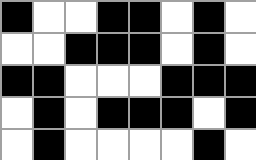[["black", "white", "white", "black", "black", "white", "black", "white"], ["white", "white", "black", "black", "black", "white", "black", "white"], ["black", "black", "white", "white", "white", "black", "black", "black"], ["white", "black", "white", "black", "black", "black", "white", "black"], ["white", "black", "white", "white", "white", "white", "black", "white"]]